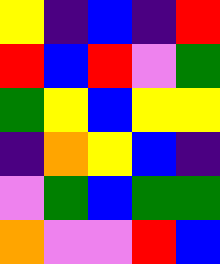[["yellow", "indigo", "blue", "indigo", "red"], ["red", "blue", "red", "violet", "green"], ["green", "yellow", "blue", "yellow", "yellow"], ["indigo", "orange", "yellow", "blue", "indigo"], ["violet", "green", "blue", "green", "green"], ["orange", "violet", "violet", "red", "blue"]]